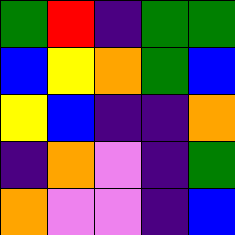[["green", "red", "indigo", "green", "green"], ["blue", "yellow", "orange", "green", "blue"], ["yellow", "blue", "indigo", "indigo", "orange"], ["indigo", "orange", "violet", "indigo", "green"], ["orange", "violet", "violet", "indigo", "blue"]]